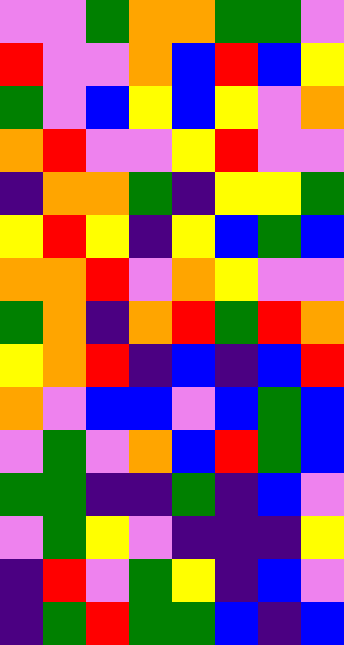[["violet", "violet", "green", "orange", "orange", "green", "green", "violet"], ["red", "violet", "violet", "orange", "blue", "red", "blue", "yellow"], ["green", "violet", "blue", "yellow", "blue", "yellow", "violet", "orange"], ["orange", "red", "violet", "violet", "yellow", "red", "violet", "violet"], ["indigo", "orange", "orange", "green", "indigo", "yellow", "yellow", "green"], ["yellow", "red", "yellow", "indigo", "yellow", "blue", "green", "blue"], ["orange", "orange", "red", "violet", "orange", "yellow", "violet", "violet"], ["green", "orange", "indigo", "orange", "red", "green", "red", "orange"], ["yellow", "orange", "red", "indigo", "blue", "indigo", "blue", "red"], ["orange", "violet", "blue", "blue", "violet", "blue", "green", "blue"], ["violet", "green", "violet", "orange", "blue", "red", "green", "blue"], ["green", "green", "indigo", "indigo", "green", "indigo", "blue", "violet"], ["violet", "green", "yellow", "violet", "indigo", "indigo", "indigo", "yellow"], ["indigo", "red", "violet", "green", "yellow", "indigo", "blue", "violet"], ["indigo", "green", "red", "green", "green", "blue", "indigo", "blue"]]